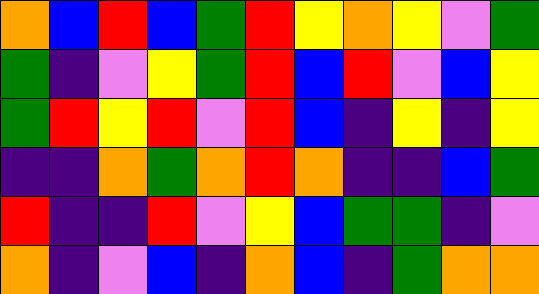[["orange", "blue", "red", "blue", "green", "red", "yellow", "orange", "yellow", "violet", "green"], ["green", "indigo", "violet", "yellow", "green", "red", "blue", "red", "violet", "blue", "yellow"], ["green", "red", "yellow", "red", "violet", "red", "blue", "indigo", "yellow", "indigo", "yellow"], ["indigo", "indigo", "orange", "green", "orange", "red", "orange", "indigo", "indigo", "blue", "green"], ["red", "indigo", "indigo", "red", "violet", "yellow", "blue", "green", "green", "indigo", "violet"], ["orange", "indigo", "violet", "blue", "indigo", "orange", "blue", "indigo", "green", "orange", "orange"]]